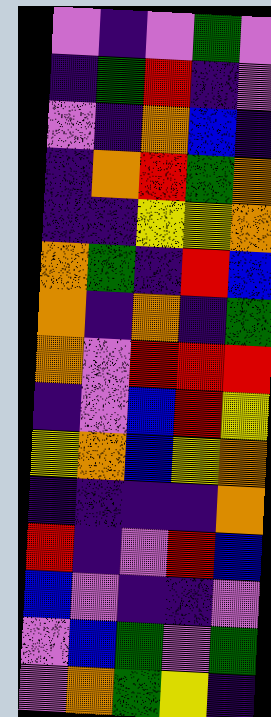[["violet", "indigo", "violet", "green", "violet"], ["indigo", "green", "red", "indigo", "violet"], ["violet", "indigo", "orange", "blue", "indigo"], ["indigo", "orange", "red", "green", "orange"], ["indigo", "indigo", "yellow", "yellow", "orange"], ["orange", "green", "indigo", "red", "blue"], ["orange", "indigo", "orange", "indigo", "green"], ["orange", "violet", "red", "red", "red"], ["indigo", "violet", "blue", "red", "yellow"], ["yellow", "orange", "blue", "yellow", "orange"], ["indigo", "indigo", "indigo", "indigo", "orange"], ["red", "indigo", "violet", "red", "blue"], ["blue", "violet", "indigo", "indigo", "violet"], ["violet", "blue", "green", "violet", "green"], ["violet", "orange", "green", "yellow", "indigo"]]